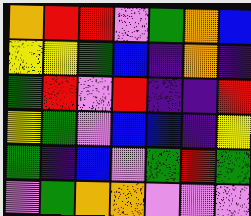[["orange", "red", "red", "violet", "green", "orange", "blue"], ["yellow", "yellow", "green", "blue", "indigo", "orange", "indigo"], ["green", "red", "violet", "red", "indigo", "indigo", "red"], ["yellow", "green", "violet", "blue", "blue", "indigo", "yellow"], ["green", "indigo", "blue", "violet", "green", "red", "green"], ["violet", "green", "orange", "orange", "violet", "violet", "violet"]]